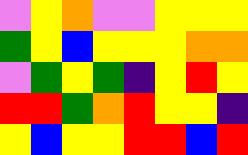[["violet", "yellow", "orange", "violet", "violet", "yellow", "yellow", "yellow"], ["green", "yellow", "blue", "yellow", "yellow", "yellow", "orange", "orange"], ["violet", "green", "yellow", "green", "indigo", "yellow", "red", "yellow"], ["red", "red", "green", "orange", "red", "yellow", "yellow", "indigo"], ["yellow", "blue", "yellow", "yellow", "red", "red", "blue", "red"]]